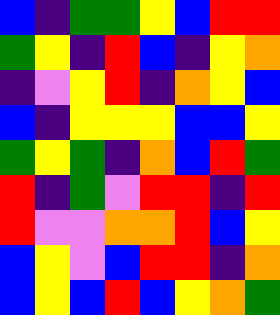[["blue", "indigo", "green", "green", "yellow", "blue", "red", "red"], ["green", "yellow", "indigo", "red", "blue", "indigo", "yellow", "orange"], ["indigo", "violet", "yellow", "red", "indigo", "orange", "yellow", "blue"], ["blue", "indigo", "yellow", "yellow", "yellow", "blue", "blue", "yellow"], ["green", "yellow", "green", "indigo", "orange", "blue", "red", "green"], ["red", "indigo", "green", "violet", "red", "red", "indigo", "red"], ["red", "violet", "violet", "orange", "orange", "red", "blue", "yellow"], ["blue", "yellow", "violet", "blue", "red", "red", "indigo", "orange"], ["blue", "yellow", "blue", "red", "blue", "yellow", "orange", "green"]]